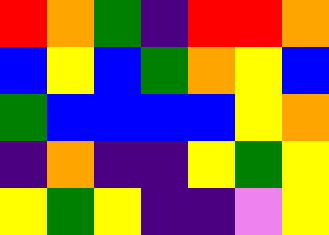[["red", "orange", "green", "indigo", "red", "red", "orange"], ["blue", "yellow", "blue", "green", "orange", "yellow", "blue"], ["green", "blue", "blue", "blue", "blue", "yellow", "orange"], ["indigo", "orange", "indigo", "indigo", "yellow", "green", "yellow"], ["yellow", "green", "yellow", "indigo", "indigo", "violet", "yellow"]]